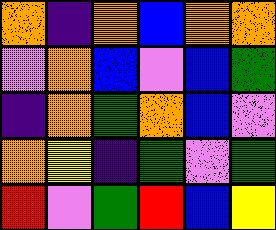[["orange", "indigo", "orange", "blue", "orange", "orange"], ["violet", "orange", "blue", "violet", "blue", "green"], ["indigo", "orange", "green", "orange", "blue", "violet"], ["orange", "yellow", "indigo", "green", "violet", "green"], ["red", "violet", "green", "red", "blue", "yellow"]]